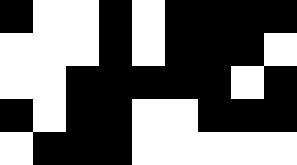[["black", "white", "white", "black", "white", "black", "black", "black", "black"], ["white", "white", "white", "black", "white", "black", "black", "black", "white"], ["white", "white", "black", "black", "black", "black", "black", "white", "black"], ["black", "white", "black", "black", "white", "white", "black", "black", "black"], ["white", "black", "black", "black", "white", "white", "white", "white", "white"]]